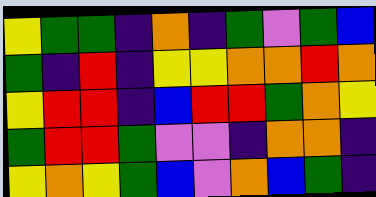[["yellow", "green", "green", "indigo", "orange", "indigo", "green", "violet", "green", "blue"], ["green", "indigo", "red", "indigo", "yellow", "yellow", "orange", "orange", "red", "orange"], ["yellow", "red", "red", "indigo", "blue", "red", "red", "green", "orange", "yellow"], ["green", "red", "red", "green", "violet", "violet", "indigo", "orange", "orange", "indigo"], ["yellow", "orange", "yellow", "green", "blue", "violet", "orange", "blue", "green", "indigo"]]